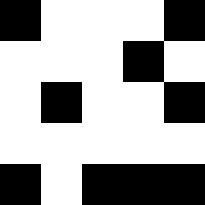[["black", "white", "white", "white", "black"], ["white", "white", "white", "black", "white"], ["white", "black", "white", "white", "black"], ["white", "white", "white", "white", "white"], ["black", "white", "black", "black", "black"]]